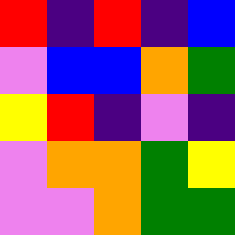[["red", "indigo", "red", "indigo", "blue"], ["violet", "blue", "blue", "orange", "green"], ["yellow", "red", "indigo", "violet", "indigo"], ["violet", "orange", "orange", "green", "yellow"], ["violet", "violet", "orange", "green", "green"]]